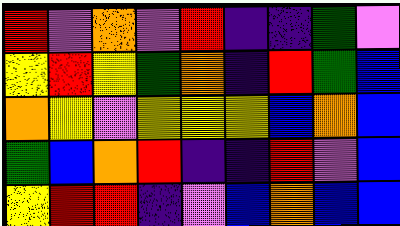[["red", "violet", "orange", "violet", "red", "indigo", "indigo", "green", "violet"], ["yellow", "red", "yellow", "green", "orange", "indigo", "red", "green", "blue"], ["orange", "yellow", "violet", "yellow", "yellow", "yellow", "blue", "orange", "blue"], ["green", "blue", "orange", "red", "indigo", "indigo", "red", "violet", "blue"], ["yellow", "red", "red", "indigo", "violet", "blue", "orange", "blue", "blue"]]